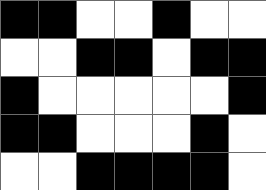[["black", "black", "white", "white", "black", "white", "white"], ["white", "white", "black", "black", "white", "black", "black"], ["black", "white", "white", "white", "white", "white", "black"], ["black", "black", "white", "white", "white", "black", "white"], ["white", "white", "black", "black", "black", "black", "white"]]